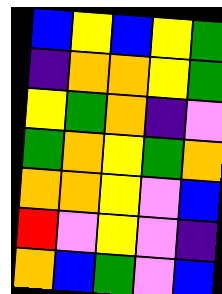[["blue", "yellow", "blue", "yellow", "green"], ["indigo", "orange", "orange", "yellow", "green"], ["yellow", "green", "orange", "indigo", "violet"], ["green", "orange", "yellow", "green", "orange"], ["orange", "orange", "yellow", "violet", "blue"], ["red", "violet", "yellow", "violet", "indigo"], ["orange", "blue", "green", "violet", "blue"]]